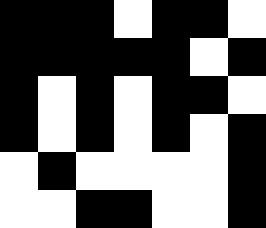[["black", "black", "black", "white", "black", "black", "white"], ["black", "black", "black", "black", "black", "white", "black"], ["black", "white", "black", "white", "black", "black", "white"], ["black", "white", "black", "white", "black", "white", "black"], ["white", "black", "white", "white", "white", "white", "black"], ["white", "white", "black", "black", "white", "white", "black"]]